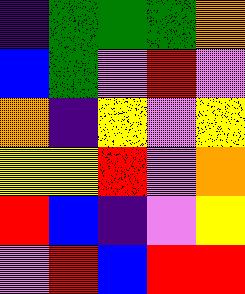[["indigo", "green", "green", "green", "orange"], ["blue", "green", "violet", "red", "violet"], ["orange", "indigo", "yellow", "violet", "yellow"], ["yellow", "yellow", "red", "violet", "orange"], ["red", "blue", "indigo", "violet", "yellow"], ["violet", "red", "blue", "red", "red"]]